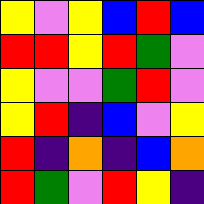[["yellow", "violet", "yellow", "blue", "red", "blue"], ["red", "red", "yellow", "red", "green", "violet"], ["yellow", "violet", "violet", "green", "red", "violet"], ["yellow", "red", "indigo", "blue", "violet", "yellow"], ["red", "indigo", "orange", "indigo", "blue", "orange"], ["red", "green", "violet", "red", "yellow", "indigo"]]